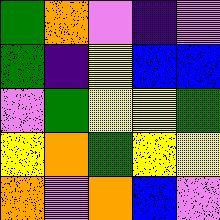[["green", "orange", "violet", "indigo", "violet"], ["green", "indigo", "yellow", "blue", "blue"], ["violet", "green", "yellow", "yellow", "green"], ["yellow", "orange", "green", "yellow", "yellow"], ["orange", "violet", "orange", "blue", "violet"]]